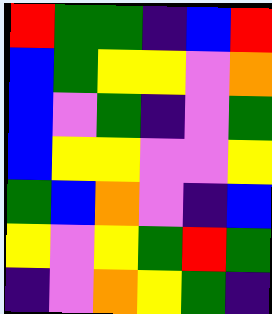[["red", "green", "green", "indigo", "blue", "red"], ["blue", "green", "yellow", "yellow", "violet", "orange"], ["blue", "violet", "green", "indigo", "violet", "green"], ["blue", "yellow", "yellow", "violet", "violet", "yellow"], ["green", "blue", "orange", "violet", "indigo", "blue"], ["yellow", "violet", "yellow", "green", "red", "green"], ["indigo", "violet", "orange", "yellow", "green", "indigo"]]